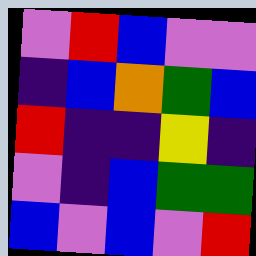[["violet", "red", "blue", "violet", "violet"], ["indigo", "blue", "orange", "green", "blue"], ["red", "indigo", "indigo", "yellow", "indigo"], ["violet", "indigo", "blue", "green", "green"], ["blue", "violet", "blue", "violet", "red"]]